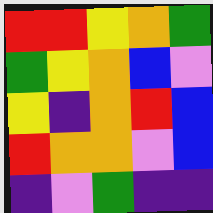[["red", "red", "yellow", "orange", "green"], ["green", "yellow", "orange", "blue", "violet"], ["yellow", "indigo", "orange", "red", "blue"], ["red", "orange", "orange", "violet", "blue"], ["indigo", "violet", "green", "indigo", "indigo"]]